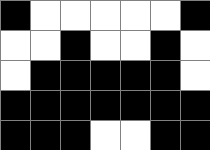[["black", "white", "white", "white", "white", "white", "black"], ["white", "white", "black", "white", "white", "black", "white"], ["white", "black", "black", "black", "black", "black", "white"], ["black", "black", "black", "black", "black", "black", "black"], ["black", "black", "black", "white", "white", "black", "black"]]